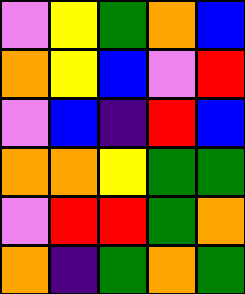[["violet", "yellow", "green", "orange", "blue"], ["orange", "yellow", "blue", "violet", "red"], ["violet", "blue", "indigo", "red", "blue"], ["orange", "orange", "yellow", "green", "green"], ["violet", "red", "red", "green", "orange"], ["orange", "indigo", "green", "orange", "green"]]